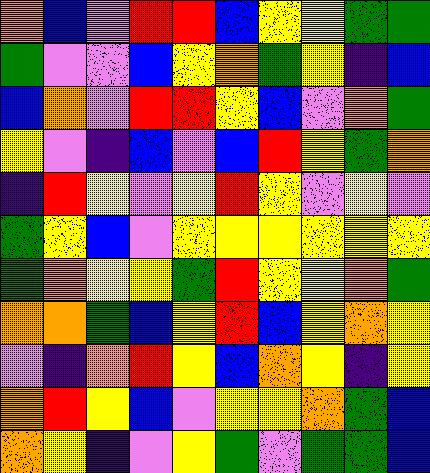[["orange", "blue", "violet", "red", "red", "blue", "yellow", "yellow", "green", "green"], ["green", "violet", "violet", "blue", "yellow", "orange", "green", "yellow", "indigo", "blue"], ["blue", "orange", "violet", "red", "red", "yellow", "blue", "violet", "orange", "green"], ["yellow", "violet", "indigo", "blue", "violet", "blue", "red", "yellow", "green", "orange"], ["indigo", "red", "yellow", "violet", "yellow", "red", "yellow", "violet", "yellow", "violet"], ["green", "yellow", "blue", "violet", "yellow", "yellow", "yellow", "yellow", "yellow", "yellow"], ["green", "orange", "yellow", "yellow", "green", "red", "yellow", "yellow", "orange", "green"], ["orange", "orange", "green", "blue", "yellow", "red", "blue", "yellow", "orange", "yellow"], ["violet", "indigo", "orange", "red", "yellow", "blue", "orange", "yellow", "indigo", "yellow"], ["orange", "red", "yellow", "blue", "violet", "yellow", "yellow", "orange", "green", "blue"], ["orange", "yellow", "indigo", "violet", "yellow", "green", "violet", "green", "green", "blue"]]